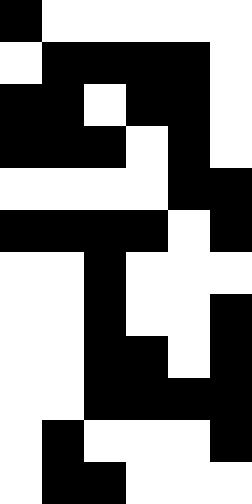[["black", "white", "white", "white", "white", "white"], ["white", "black", "black", "black", "black", "white"], ["black", "black", "white", "black", "black", "white"], ["black", "black", "black", "white", "black", "white"], ["white", "white", "white", "white", "black", "black"], ["black", "black", "black", "black", "white", "black"], ["white", "white", "black", "white", "white", "white"], ["white", "white", "black", "white", "white", "black"], ["white", "white", "black", "black", "white", "black"], ["white", "white", "black", "black", "black", "black"], ["white", "black", "white", "white", "white", "black"], ["white", "black", "black", "white", "white", "white"]]